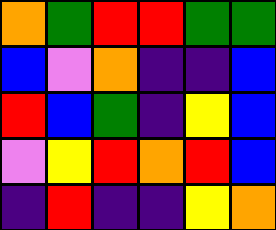[["orange", "green", "red", "red", "green", "green"], ["blue", "violet", "orange", "indigo", "indigo", "blue"], ["red", "blue", "green", "indigo", "yellow", "blue"], ["violet", "yellow", "red", "orange", "red", "blue"], ["indigo", "red", "indigo", "indigo", "yellow", "orange"]]